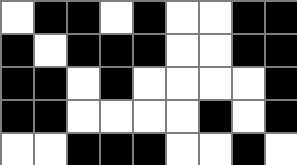[["white", "black", "black", "white", "black", "white", "white", "black", "black"], ["black", "white", "black", "black", "black", "white", "white", "black", "black"], ["black", "black", "white", "black", "white", "white", "white", "white", "black"], ["black", "black", "white", "white", "white", "white", "black", "white", "black"], ["white", "white", "black", "black", "black", "white", "white", "black", "white"]]